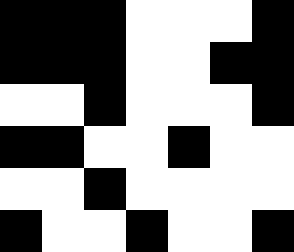[["black", "black", "black", "white", "white", "white", "black"], ["black", "black", "black", "white", "white", "black", "black"], ["white", "white", "black", "white", "white", "white", "black"], ["black", "black", "white", "white", "black", "white", "white"], ["white", "white", "black", "white", "white", "white", "white"], ["black", "white", "white", "black", "white", "white", "black"]]